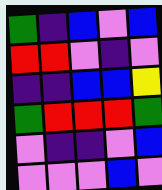[["green", "indigo", "blue", "violet", "blue"], ["red", "red", "violet", "indigo", "violet"], ["indigo", "indigo", "blue", "blue", "yellow"], ["green", "red", "red", "red", "green"], ["violet", "indigo", "indigo", "violet", "blue"], ["violet", "violet", "violet", "blue", "violet"]]